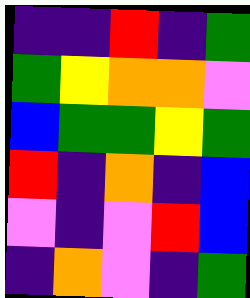[["indigo", "indigo", "red", "indigo", "green"], ["green", "yellow", "orange", "orange", "violet"], ["blue", "green", "green", "yellow", "green"], ["red", "indigo", "orange", "indigo", "blue"], ["violet", "indigo", "violet", "red", "blue"], ["indigo", "orange", "violet", "indigo", "green"]]